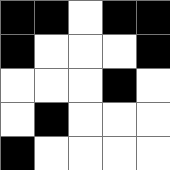[["black", "black", "white", "black", "black"], ["black", "white", "white", "white", "black"], ["white", "white", "white", "black", "white"], ["white", "black", "white", "white", "white"], ["black", "white", "white", "white", "white"]]